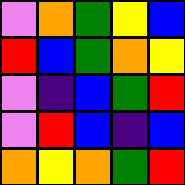[["violet", "orange", "green", "yellow", "blue"], ["red", "blue", "green", "orange", "yellow"], ["violet", "indigo", "blue", "green", "red"], ["violet", "red", "blue", "indigo", "blue"], ["orange", "yellow", "orange", "green", "red"]]